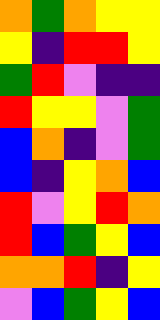[["orange", "green", "orange", "yellow", "yellow"], ["yellow", "indigo", "red", "red", "yellow"], ["green", "red", "violet", "indigo", "indigo"], ["red", "yellow", "yellow", "violet", "green"], ["blue", "orange", "indigo", "violet", "green"], ["blue", "indigo", "yellow", "orange", "blue"], ["red", "violet", "yellow", "red", "orange"], ["red", "blue", "green", "yellow", "blue"], ["orange", "orange", "red", "indigo", "yellow"], ["violet", "blue", "green", "yellow", "blue"]]